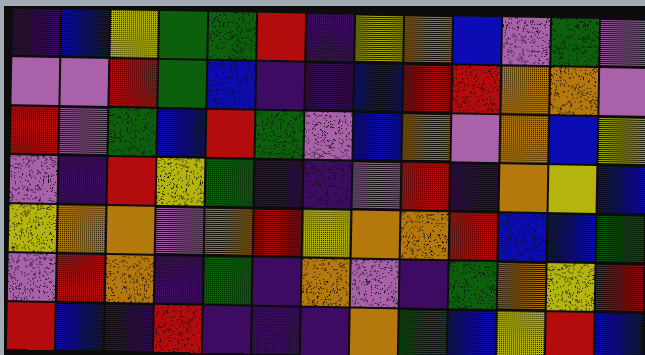[["indigo", "blue", "yellow", "green", "green", "red", "indigo", "yellow", "orange", "blue", "violet", "green", "violet"], ["violet", "violet", "red", "green", "blue", "indigo", "indigo", "blue", "red", "red", "orange", "orange", "violet"], ["red", "violet", "green", "blue", "red", "green", "violet", "blue", "orange", "violet", "orange", "blue", "yellow"], ["violet", "indigo", "red", "yellow", "green", "indigo", "indigo", "violet", "red", "indigo", "orange", "yellow", "blue"], ["yellow", "orange", "orange", "violet", "orange", "red", "yellow", "orange", "orange", "red", "blue", "blue", "green"], ["violet", "red", "orange", "indigo", "green", "indigo", "orange", "violet", "indigo", "green", "orange", "yellow", "red"], ["red", "blue", "indigo", "red", "indigo", "indigo", "indigo", "orange", "green", "blue", "yellow", "red", "blue"]]